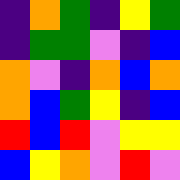[["indigo", "orange", "green", "indigo", "yellow", "green"], ["indigo", "green", "green", "violet", "indigo", "blue"], ["orange", "violet", "indigo", "orange", "blue", "orange"], ["orange", "blue", "green", "yellow", "indigo", "blue"], ["red", "blue", "red", "violet", "yellow", "yellow"], ["blue", "yellow", "orange", "violet", "red", "violet"]]